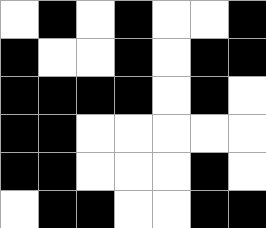[["white", "black", "white", "black", "white", "white", "black"], ["black", "white", "white", "black", "white", "black", "black"], ["black", "black", "black", "black", "white", "black", "white"], ["black", "black", "white", "white", "white", "white", "white"], ["black", "black", "white", "white", "white", "black", "white"], ["white", "black", "black", "white", "white", "black", "black"]]